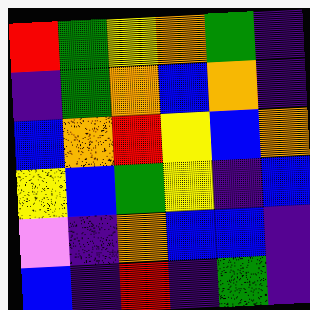[["red", "green", "yellow", "orange", "green", "indigo"], ["indigo", "green", "orange", "blue", "orange", "indigo"], ["blue", "orange", "red", "yellow", "blue", "orange"], ["yellow", "blue", "green", "yellow", "indigo", "blue"], ["violet", "indigo", "orange", "blue", "blue", "indigo"], ["blue", "indigo", "red", "indigo", "green", "indigo"]]